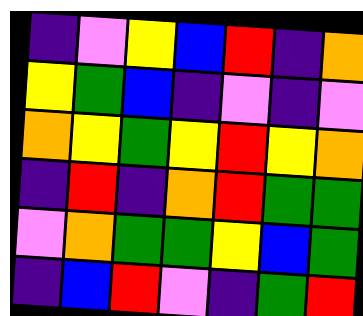[["indigo", "violet", "yellow", "blue", "red", "indigo", "orange"], ["yellow", "green", "blue", "indigo", "violet", "indigo", "violet"], ["orange", "yellow", "green", "yellow", "red", "yellow", "orange"], ["indigo", "red", "indigo", "orange", "red", "green", "green"], ["violet", "orange", "green", "green", "yellow", "blue", "green"], ["indigo", "blue", "red", "violet", "indigo", "green", "red"]]